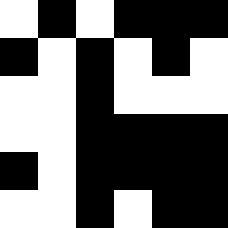[["white", "black", "white", "black", "black", "black"], ["black", "white", "black", "white", "black", "white"], ["white", "white", "black", "white", "white", "white"], ["white", "white", "black", "black", "black", "black"], ["black", "white", "black", "black", "black", "black"], ["white", "white", "black", "white", "black", "black"]]